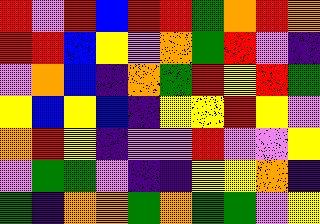[["red", "violet", "red", "blue", "red", "red", "green", "orange", "red", "orange"], ["red", "red", "blue", "yellow", "violet", "orange", "green", "red", "violet", "indigo"], ["violet", "orange", "blue", "indigo", "orange", "green", "red", "yellow", "red", "green"], ["yellow", "blue", "yellow", "blue", "indigo", "yellow", "yellow", "red", "yellow", "violet"], ["orange", "red", "yellow", "indigo", "violet", "violet", "red", "violet", "violet", "yellow"], ["violet", "green", "green", "violet", "indigo", "indigo", "yellow", "yellow", "orange", "indigo"], ["green", "indigo", "orange", "orange", "green", "orange", "green", "green", "violet", "yellow"]]